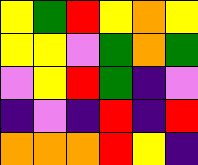[["yellow", "green", "red", "yellow", "orange", "yellow"], ["yellow", "yellow", "violet", "green", "orange", "green"], ["violet", "yellow", "red", "green", "indigo", "violet"], ["indigo", "violet", "indigo", "red", "indigo", "red"], ["orange", "orange", "orange", "red", "yellow", "indigo"]]